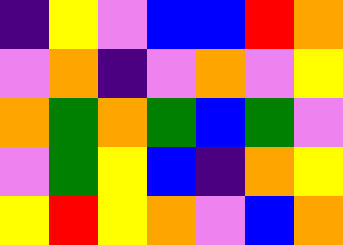[["indigo", "yellow", "violet", "blue", "blue", "red", "orange"], ["violet", "orange", "indigo", "violet", "orange", "violet", "yellow"], ["orange", "green", "orange", "green", "blue", "green", "violet"], ["violet", "green", "yellow", "blue", "indigo", "orange", "yellow"], ["yellow", "red", "yellow", "orange", "violet", "blue", "orange"]]